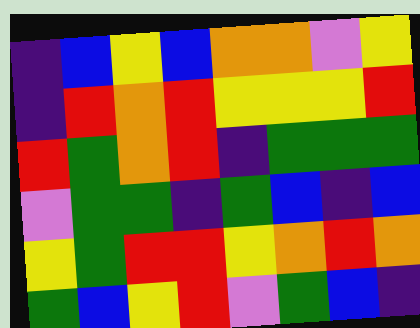[["indigo", "blue", "yellow", "blue", "orange", "orange", "violet", "yellow"], ["indigo", "red", "orange", "red", "yellow", "yellow", "yellow", "red"], ["red", "green", "orange", "red", "indigo", "green", "green", "green"], ["violet", "green", "green", "indigo", "green", "blue", "indigo", "blue"], ["yellow", "green", "red", "red", "yellow", "orange", "red", "orange"], ["green", "blue", "yellow", "red", "violet", "green", "blue", "indigo"]]